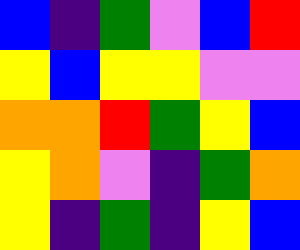[["blue", "indigo", "green", "violet", "blue", "red"], ["yellow", "blue", "yellow", "yellow", "violet", "violet"], ["orange", "orange", "red", "green", "yellow", "blue"], ["yellow", "orange", "violet", "indigo", "green", "orange"], ["yellow", "indigo", "green", "indigo", "yellow", "blue"]]